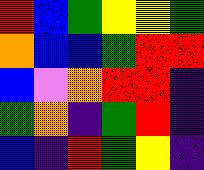[["red", "blue", "green", "yellow", "yellow", "green"], ["orange", "blue", "blue", "green", "red", "red"], ["blue", "violet", "orange", "red", "red", "indigo"], ["green", "orange", "indigo", "green", "red", "indigo"], ["blue", "indigo", "red", "green", "yellow", "indigo"]]